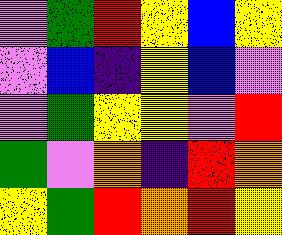[["violet", "green", "red", "yellow", "blue", "yellow"], ["violet", "blue", "indigo", "yellow", "blue", "violet"], ["violet", "green", "yellow", "yellow", "violet", "red"], ["green", "violet", "orange", "indigo", "red", "orange"], ["yellow", "green", "red", "orange", "red", "yellow"]]